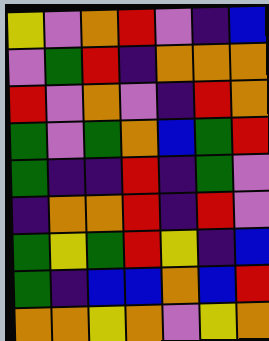[["yellow", "violet", "orange", "red", "violet", "indigo", "blue"], ["violet", "green", "red", "indigo", "orange", "orange", "orange"], ["red", "violet", "orange", "violet", "indigo", "red", "orange"], ["green", "violet", "green", "orange", "blue", "green", "red"], ["green", "indigo", "indigo", "red", "indigo", "green", "violet"], ["indigo", "orange", "orange", "red", "indigo", "red", "violet"], ["green", "yellow", "green", "red", "yellow", "indigo", "blue"], ["green", "indigo", "blue", "blue", "orange", "blue", "red"], ["orange", "orange", "yellow", "orange", "violet", "yellow", "orange"]]